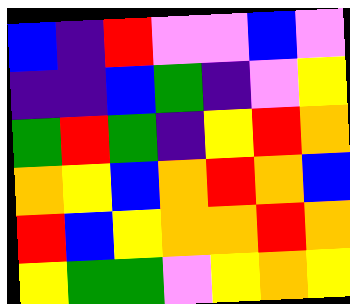[["blue", "indigo", "red", "violet", "violet", "blue", "violet"], ["indigo", "indigo", "blue", "green", "indigo", "violet", "yellow"], ["green", "red", "green", "indigo", "yellow", "red", "orange"], ["orange", "yellow", "blue", "orange", "red", "orange", "blue"], ["red", "blue", "yellow", "orange", "orange", "red", "orange"], ["yellow", "green", "green", "violet", "yellow", "orange", "yellow"]]